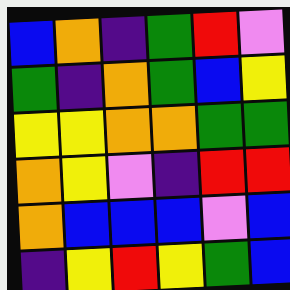[["blue", "orange", "indigo", "green", "red", "violet"], ["green", "indigo", "orange", "green", "blue", "yellow"], ["yellow", "yellow", "orange", "orange", "green", "green"], ["orange", "yellow", "violet", "indigo", "red", "red"], ["orange", "blue", "blue", "blue", "violet", "blue"], ["indigo", "yellow", "red", "yellow", "green", "blue"]]